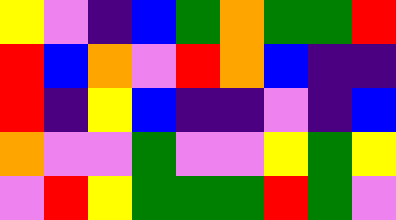[["yellow", "violet", "indigo", "blue", "green", "orange", "green", "green", "red"], ["red", "blue", "orange", "violet", "red", "orange", "blue", "indigo", "indigo"], ["red", "indigo", "yellow", "blue", "indigo", "indigo", "violet", "indigo", "blue"], ["orange", "violet", "violet", "green", "violet", "violet", "yellow", "green", "yellow"], ["violet", "red", "yellow", "green", "green", "green", "red", "green", "violet"]]